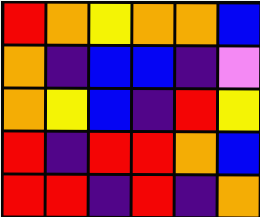[["red", "orange", "yellow", "orange", "orange", "blue"], ["orange", "indigo", "blue", "blue", "indigo", "violet"], ["orange", "yellow", "blue", "indigo", "red", "yellow"], ["red", "indigo", "red", "red", "orange", "blue"], ["red", "red", "indigo", "red", "indigo", "orange"]]